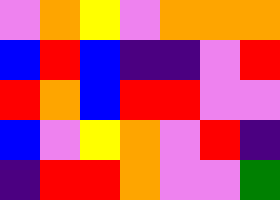[["violet", "orange", "yellow", "violet", "orange", "orange", "orange"], ["blue", "red", "blue", "indigo", "indigo", "violet", "red"], ["red", "orange", "blue", "red", "red", "violet", "violet"], ["blue", "violet", "yellow", "orange", "violet", "red", "indigo"], ["indigo", "red", "red", "orange", "violet", "violet", "green"]]